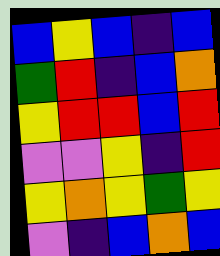[["blue", "yellow", "blue", "indigo", "blue"], ["green", "red", "indigo", "blue", "orange"], ["yellow", "red", "red", "blue", "red"], ["violet", "violet", "yellow", "indigo", "red"], ["yellow", "orange", "yellow", "green", "yellow"], ["violet", "indigo", "blue", "orange", "blue"]]